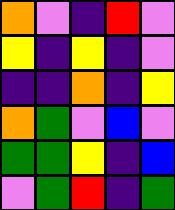[["orange", "violet", "indigo", "red", "violet"], ["yellow", "indigo", "yellow", "indigo", "violet"], ["indigo", "indigo", "orange", "indigo", "yellow"], ["orange", "green", "violet", "blue", "violet"], ["green", "green", "yellow", "indigo", "blue"], ["violet", "green", "red", "indigo", "green"]]